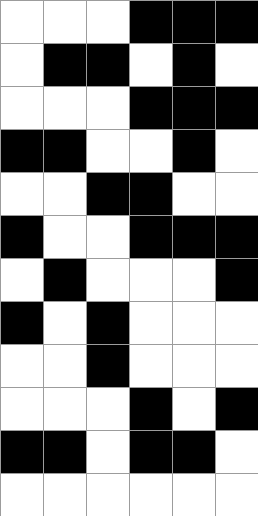[["white", "white", "white", "black", "black", "black"], ["white", "black", "black", "white", "black", "white"], ["white", "white", "white", "black", "black", "black"], ["black", "black", "white", "white", "black", "white"], ["white", "white", "black", "black", "white", "white"], ["black", "white", "white", "black", "black", "black"], ["white", "black", "white", "white", "white", "black"], ["black", "white", "black", "white", "white", "white"], ["white", "white", "black", "white", "white", "white"], ["white", "white", "white", "black", "white", "black"], ["black", "black", "white", "black", "black", "white"], ["white", "white", "white", "white", "white", "white"]]